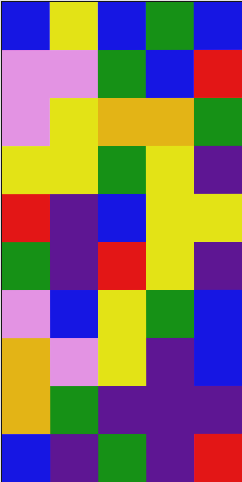[["blue", "yellow", "blue", "green", "blue"], ["violet", "violet", "green", "blue", "red"], ["violet", "yellow", "orange", "orange", "green"], ["yellow", "yellow", "green", "yellow", "indigo"], ["red", "indigo", "blue", "yellow", "yellow"], ["green", "indigo", "red", "yellow", "indigo"], ["violet", "blue", "yellow", "green", "blue"], ["orange", "violet", "yellow", "indigo", "blue"], ["orange", "green", "indigo", "indigo", "indigo"], ["blue", "indigo", "green", "indigo", "red"]]